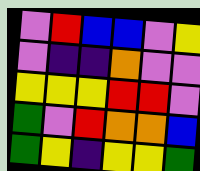[["violet", "red", "blue", "blue", "violet", "yellow"], ["violet", "indigo", "indigo", "orange", "violet", "violet"], ["yellow", "yellow", "yellow", "red", "red", "violet"], ["green", "violet", "red", "orange", "orange", "blue"], ["green", "yellow", "indigo", "yellow", "yellow", "green"]]